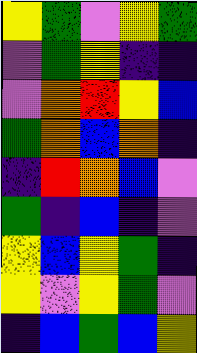[["yellow", "green", "violet", "yellow", "green"], ["violet", "green", "yellow", "indigo", "indigo"], ["violet", "orange", "red", "yellow", "blue"], ["green", "orange", "blue", "orange", "indigo"], ["indigo", "red", "orange", "blue", "violet"], ["green", "indigo", "blue", "indigo", "violet"], ["yellow", "blue", "yellow", "green", "indigo"], ["yellow", "violet", "yellow", "green", "violet"], ["indigo", "blue", "green", "blue", "yellow"]]